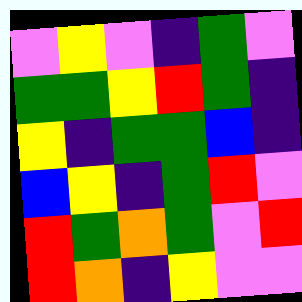[["violet", "yellow", "violet", "indigo", "green", "violet"], ["green", "green", "yellow", "red", "green", "indigo"], ["yellow", "indigo", "green", "green", "blue", "indigo"], ["blue", "yellow", "indigo", "green", "red", "violet"], ["red", "green", "orange", "green", "violet", "red"], ["red", "orange", "indigo", "yellow", "violet", "violet"]]